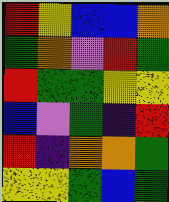[["red", "yellow", "blue", "blue", "orange"], ["green", "orange", "violet", "red", "green"], ["red", "green", "green", "yellow", "yellow"], ["blue", "violet", "green", "indigo", "red"], ["red", "indigo", "orange", "orange", "green"], ["yellow", "yellow", "green", "blue", "green"]]